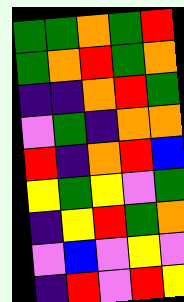[["green", "green", "orange", "green", "red"], ["green", "orange", "red", "green", "orange"], ["indigo", "indigo", "orange", "red", "green"], ["violet", "green", "indigo", "orange", "orange"], ["red", "indigo", "orange", "red", "blue"], ["yellow", "green", "yellow", "violet", "green"], ["indigo", "yellow", "red", "green", "orange"], ["violet", "blue", "violet", "yellow", "violet"], ["indigo", "red", "violet", "red", "yellow"]]